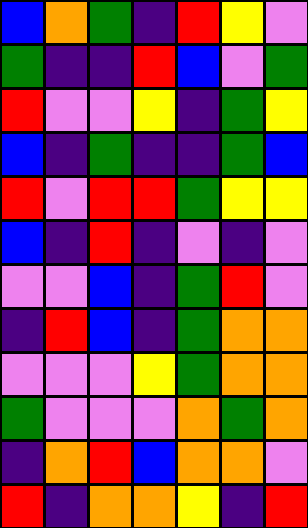[["blue", "orange", "green", "indigo", "red", "yellow", "violet"], ["green", "indigo", "indigo", "red", "blue", "violet", "green"], ["red", "violet", "violet", "yellow", "indigo", "green", "yellow"], ["blue", "indigo", "green", "indigo", "indigo", "green", "blue"], ["red", "violet", "red", "red", "green", "yellow", "yellow"], ["blue", "indigo", "red", "indigo", "violet", "indigo", "violet"], ["violet", "violet", "blue", "indigo", "green", "red", "violet"], ["indigo", "red", "blue", "indigo", "green", "orange", "orange"], ["violet", "violet", "violet", "yellow", "green", "orange", "orange"], ["green", "violet", "violet", "violet", "orange", "green", "orange"], ["indigo", "orange", "red", "blue", "orange", "orange", "violet"], ["red", "indigo", "orange", "orange", "yellow", "indigo", "red"]]